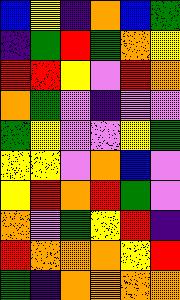[["blue", "yellow", "indigo", "orange", "blue", "green"], ["indigo", "green", "red", "green", "orange", "yellow"], ["red", "red", "yellow", "violet", "red", "orange"], ["orange", "green", "violet", "indigo", "violet", "violet"], ["green", "yellow", "violet", "violet", "yellow", "green"], ["yellow", "yellow", "violet", "orange", "blue", "violet"], ["yellow", "red", "orange", "red", "green", "violet"], ["orange", "violet", "green", "yellow", "red", "indigo"], ["red", "orange", "orange", "orange", "yellow", "red"], ["green", "indigo", "orange", "orange", "orange", "orange"]]